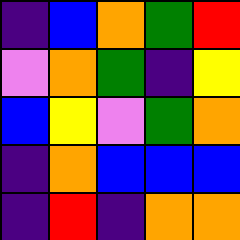[["indigo", "blue", "orange", "green", "red"], ["violet", "orange", "green", "indigo", "yellow"], ["blue", "yellow", "violet", "green", "orange"], ["indigo", "orange", "blue", "blue", "blue"], ["indigo", "red", "indigo", "orange", "orange"]]